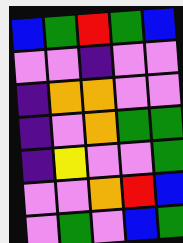[["blue", "green", "red", "green", "blue"], ["violet", "violet", "indigo", "violet", "violet"], ["indigo", "orange", "orange", "violet", "violet"], ["indigo", "violet", "orange", "green", "green"], ["indigo", "yellow", "violet", "violet", "green"], ["violet", "violet", "orange", "red", "blue"], ["violet", "green", "violet", "blue", "green"]]